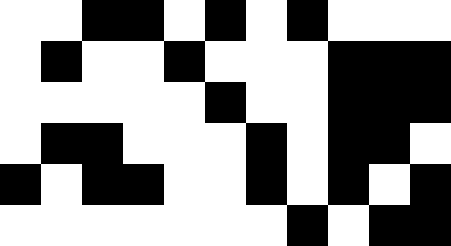[["white", "white", "black", "black", "white", "black", "white", "black", "white", "white", "white"], ["white", "black", "white", "white", "black", "white", "white", "white", "black", "black", "black"], ["white", "white", "white", "white", "white", "black", "white", "white", "black", "black", "black"], ["white", "black", "black", "white", "white", "white", "black", "white", "black", "black", "white"], ["black", "white", "black", "black", "white", "white", "black", "white", "black", "white", "black"], ["white", "white", "white", "white", "white", "white", "white", "black", "white", "black", "black"]]